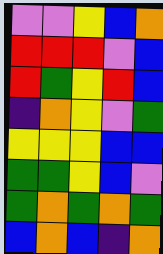[["violet", "violet", "yellow", "blue", "orange"], ["red", "red", "red", "violet", "blue"], ["red", "green", "yellow", "red", "blue"], ["indigo", "orange", "yellow", "violet", "green"], ["yellow", "yellow", "yellow", "blue", "blue"], ["green", "green", "yellow", "blue", "violet"], ["green", "orange", "green", "orange", "green"], ["blue", "orange", "blue", "indigo", "orange"]]